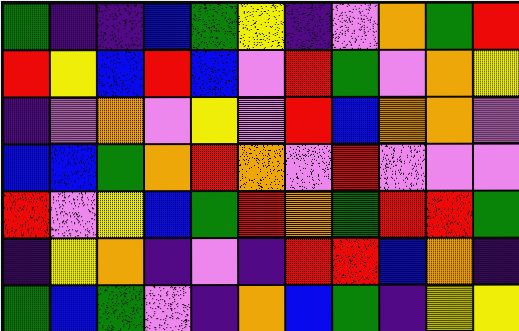[["green", "indigo", "indigo", "blue", "green", "yellow", "indigo", "violet", "orange", "green", "red"], ["red", "yellow", "blue", "red", "blue", "violet", "red", "green", "violet", "orange", "yellow"], ["indigo", "violet", "orange", "violet", "yellow", "violet", "red", "blue", "orange", "orange", "violet"], ["blue", "blue", "green", "orange", "red", "orange", "violet", "red", "violet", "violet", "violet"], ["red", "violet", "yellow", "blue", "green", "red", "orange", "green", "red", "red", "green"], ["indigo", "yellow", "orange", "indigo", "violet", "indigo", "red", "red", "blue", "orange", "indigo"], ["green", "blue", "green", "violet", "indigo", "orange", "blue", "green", "indigo", "yellow", "yellow"]]